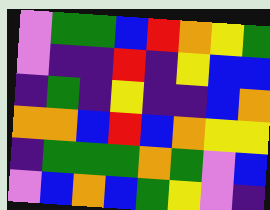[["violet", "green", "green", "blue", "red", "orange", "yellow", "green"], ["violet", "indigo", "indigo", "red", "indigo", "yellow", "blue", "blue"], ["indigo", "green", "indigo", "yellow", "indigo", "indigo", "blue", "orange"], ["orange", "orange", "blue", "red", "blue", "orange", "yellow", "yellow"], ["indigo", "green", "green", "green", "orange", "green", "violet", "blue"], ["violet", "blue", "orange", "blue", "green", "yellow", "violet", "indigo"]]